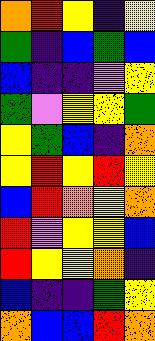[["orange", "red", "yellow", "indigo", "yellow"], ["green", "indigo", "blue", "green", "blue"], ["blue", "indigo", "indigo", "violet", "yellow"], ["green", "violet", "yellow", "yellow", "green"], ["yellow", "green", "blue", "indigo", "orange"], ["yellow", "red", "yellow", "red", "yellow"], ["blue", "red", "orange", "yellow", "orange"], ["red", "violet", "yellow", "yellow", "blue"], ["red", "yellow", "yellow", "orange", "indigo"], ["blue", "indigo", "indigo", "green", "yellow"], ["orange", "blue", "blue", "red", "orange"]]